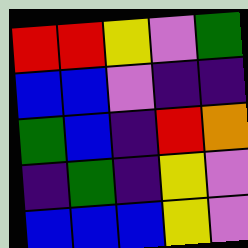[["red", "red", "yellow", "violet", "green"], ["blue", "blue", "violet", "indigo", "indigo"], ["green", "blue", "indigo", "red", "orange"], ["indigo", "green", "indigo", "yellow", "violet"], ["blue", "blue", "blue", "yellow", "violet"]]